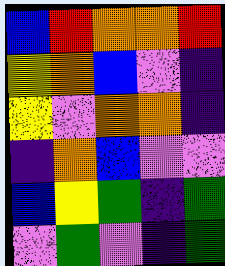[["blue", "red", "orange", "orange", "red"], ["yellow", "orange", "blue", "violet", "indigo"], ["yellow", "violet", "orange", "orange", "indigo"], ["indigo", "orange", "blue", "violet", "violet"], ["blue", "yellow", "green", "indigo", "green"], ["violet", "green", "violet", "indigo", "green"]]